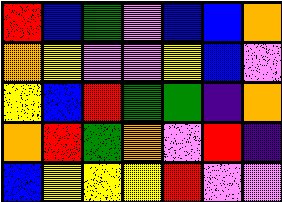[["red", "blue", "green", "violet", "blue", "blue", "orange"], ["orange", "yellow", "violet", "violet", "yellow", "blue", "violet"], ["yellow", "blue", "red", "green", "green", "indigo", "orange"], ["orange", "red", "green", "orange", "violet", "red", "indigo"], ["blue", "yellow", "yellow", "yellow", "red", "violet", "violet"]]